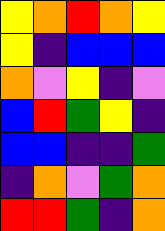[["yellow", "orange", "red", "orange", "yellow"], ["yellow", "indigo", "blue", "blue", "blue"], ["orange", "violet", "yellow", "indigo", "violet"], ["blue", "red", "green", "yellow", "indigo"], ["blue", "blue", "indigo", "indigo", "green"], ["indigo", "orange", "violet", "green", "orange"], ["red", "red", "green", "indigo", "orange"]]